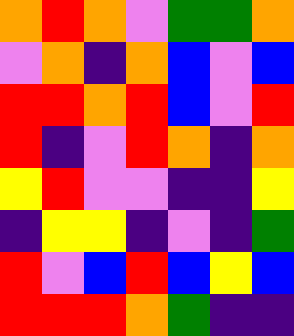[["orange", "red", "orange", "violet", "green", "green", "orange"], ["violet", "orange", "indigo", "orange", "blue", "violet", "blue"], ["red", "red", "orange", "red", "blue", "violet", "red"], ["red", "indigo", "violet", "red", "orange", "indigo", "orange"], ["yellow", "red", "violet", "violet", "indigo", "indigo", "yellow"], ["indigo", "yellow", "yellow", "indigo", "violet", "indigo", "green"], ["red", "violet", "blue", "red", "blue", "yellow", "blue"], ["red", "red", "red", "orange", "green", "indigo", "indigo"]]